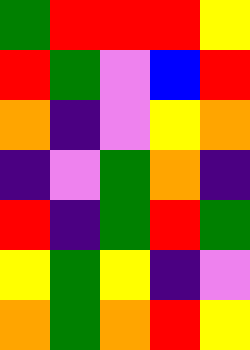[["green", "red", "red", "red", "yellow"], ["red", "green", "violet", "blue", "red"], ["orange", "indigo", "violet", "yellow", "orange"], ["indigo", "violet", "green", "orange", "indigo"], ["red", "indigo", "green", "red", "green"], ["yellow", "green", "yellow", "indigo", "violet"], ["orange", "green", "orange", "red", "yellow"]]